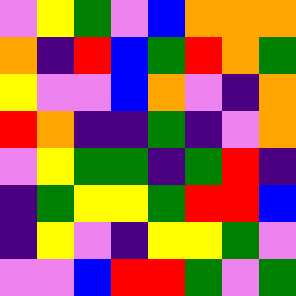[["violet", "yellow", "green", "violet", "blue", "orange", "orange", "orange"], ["orange", "indigo", "red", "blue", "green", "red", "orange", "green"], ["yellow", "violet", "violet", "blue", "orange", "violet", "indigo", "orange"], ["red", "orange", "indigo", "indigo", "green", "indigo", "violet", "orange"], ["violet", "yellow", "green", "green", "indigo", "green", "red", "indigo"], ["indigo", "green", "yellow", "yellow", "green", "red", "red", "blue"], ["indigo", "yellow", "violet", "indigo", "yellow", "yellow", "green", "violet"], ["violet", "violet", "blue", "red", "red", "green", "violet", "green"]]